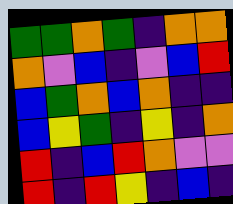[["green", "green", "orange", "green", "indigo", "orange", "orange"], ["orange", "violet", "blue", "indigo", "violet", "blue", "red"], ["blue", "green", "orange", "blue", "orange", "indigo", "indigo"], ["blue", "yellow", "green", "indigo", "yellow", "indigo", "orange"], ["red", "indigo", "blue", "red", "orange", "violet", "violet"], ["red", "indigo", "red", "yellow", "indigo", "blue", "indigo"]]